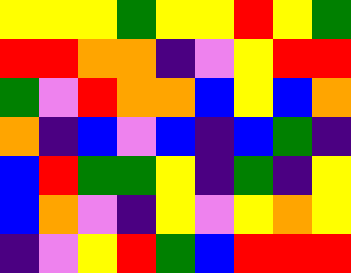[["yellow", "yellow", "yellow", "green", "yellow", "yellow", "red", "yellow", "green"], ["red", "red", "orange", "orange", "indigo", "violet", "yellow", "red", "red"], ["green", "violet", "red", "orange", "orange", "blue", "yellow", "blue", "orange"], ["orange", "indigo", "blue", "violet", "blue", "indigo", "blue", "green", "indigo"], ["blue", "red", "green", "green", "yellow", "indigo", "green", "indigo", "yellow"], ["blue", "orange", "violet", "indigo", "yellow", "violet", "yellow", "orange", "yellow"], ["indigo", "violet", "yellow", "red", "green", "blue", "red", "red", "red"]]